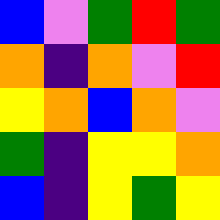[["blue", "violet", "green", "red", "green"], ["orange", "indigo", "orange", "violet", "red"], ["yellow", "orange", "blue", "orange", "violet"], ["green", "indigo", "yellow", "yellow", "orange"], ["blue", "indigo", "yellow", "green", "yellow"]]